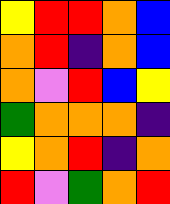[["yellow", "red", "red", "orange", "blue"], ["orange", "red", "indigo", "orange", "blue"], ["orange", "violet", "red", "blue", "yellow"], ["green", "orange", "orange", "orange", "indigo"], ["yellow", "orange", "red", "indigo", "orange"], ["red", "violet", "green", "orange", "red"]]